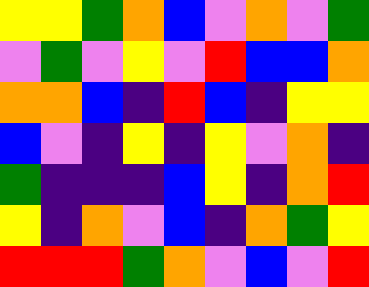[["yellow", "yellow", "green", "orange", "blue", "violet", "orange", "violet", "green"], ["violet", "green", "violet", "yellow", "violet", "red", "blue", "blue", "orange"], ["orange", "orange", "blue", "indigo", "red", "blue", "indigo", "yellow", "yellow"], ["blue", "violet", "indigo", "yellow", "indigo", "yellow", "violet", "orange", "indigo"], ["green", "indigo", "indigo", "indigo", "blue", "yellow", "indigo", "orange", "red"], ["yellow", "indigo", "orange", "violet", "blue", "indigo", "orange", "green", "yellow"], ["red", "red", "red", "green", "orange", "violet", "blue", "violet", "red"]]